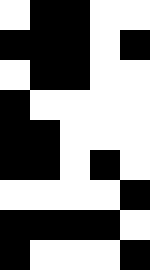[["white", "black", "black", "white", "white"], ["black", "black", "black", "white", "black"], ["white", "black", "black", "white", "white"], ["black", "white", "white", "white", "white"], ["black", "black", "white", "white", "white"], ["black", "black", "white", "black", "white"], ["white", "white", "white", "white", "black"], ["black", "black", "black", "black", "white"], ["black", "white", "white", "white", "black"]]